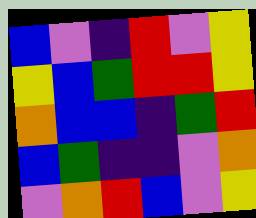[["blue", "violet", "indigo", "red", "violet", "yellow"], ["yellow", "blue", "green", "red", "red", "yellow"], ["orange", "blue", "blue", "indigo", "green", "red"], ["blue", "green", "indigo", "indigo", "violet", "orange"], ["violet", "orange", "red", "blue", "violet", "yellow"]]